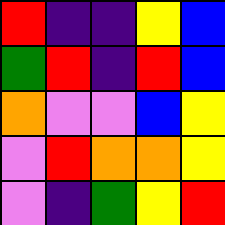[["red", "indigo", "indigo", "yellow", "blue"], ["green", "red", "indigo", "red", "blue"], ["orange", "violet", "violet", "blue", "yellow"], ["violet", "red", "orange", "orange", "yellow"], ["violet", "indigo", "green", "yellow", "red"]]